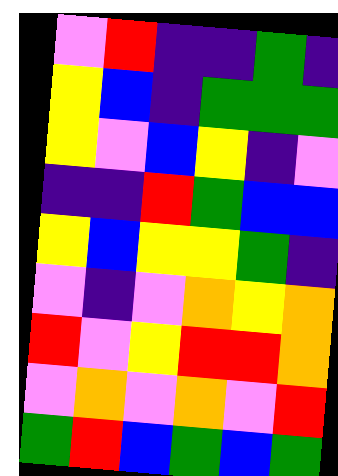[["violet", "red", "indigo", "indigo", "green", "indigo"], ["yellow", "blue", "indigo", "green", "green", "green"], ["yellow", "violet", "blue", "yellow", "indigo", "violet"], ["indigo", "indigo", "red", "green", "blue", "blue"], ["yellow", "blue", "yellow", "yellow", "green", "indigo"], ["violet", "indigo", "violet", "orange", "yellow", "orange"], ["red", "violet", "yellow", "red", "red", "orange"], ["violet", "orange", "violet", "orange", "violet", "red"], ["green", "red", "blue", "green", "blue", "green"]]